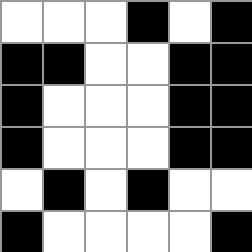[["white", "white", "white", "black", "white", "black"], ["black", "black", "white", "white", "black", "black"], ["black", "white", "white", "white", "black", "black"], ["black", "white", "white", "white", "black", "black"], ["white", "black", "white", "black", "white", "white"], ["black", "white", "white", "white", "white", "black"]]